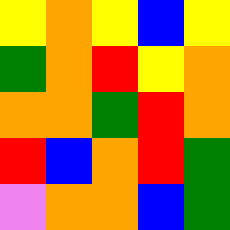[["yellow", "orange", "yellow", "blue", "yellow"], ["green", "orange", "red", "yellow", "orange"], ["orange", "orange", "green", "red", "orange"], ["red", "blue", "orange", "red", "green"], ["violet", "orange", "orange", "blue", "green"]]